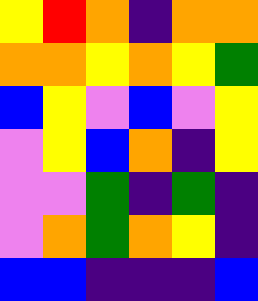[["yellow", "red", "orange", "indigo", "orange", "orange"], ["orange", "orange", "yellow", "orange", "yellow", "green"], ["blue", "yellow", "violet", "blue", "violet", "yellow"], ["violet", "yellow", "blue", "orange", "indigo", "yellow"], ["violet", "violet", "green", "indigo", "green", "indigo"], ["violet", "orange", "green", "orange", "yellow", "indigo"], ["blue", "blue", "indigo", "indigo", "indigo", "blue"]]